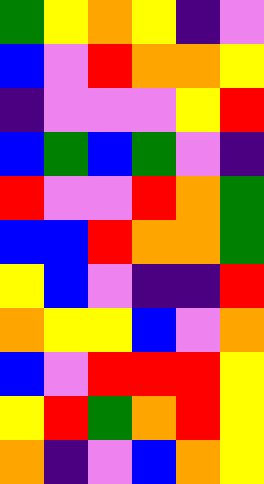[["green", "yellow", "orange", "yellow", "indigo", "violet"], ["blue", "violet", "red", "orange", "orange", "yellow"], ["indigo", "violet", "violet", "violet", "yellow", "red"], ["blue", "green", "blue", "green", "violet", "indigo"], ["red", "violet", "violet", "red", "orange", "green"], ["blue", "blue", "red", "orange", "orange", "green"], ["yellow", "blue", "violet", "indigo", "indigo", "red"], ["orange", "yellow", "yellow", "blue", "violet", "orange"], ["blue", "violet", "red", "red", "red", "yellow"], ["yellow", "red", "green", "orange", "red", "yellow"], ["orange", "indigo", "violet", "blue", "orange", "yellow"]]